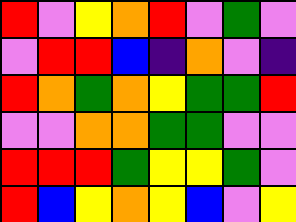[["red", "violet", "yellow", "orange", "red", "violet", "green", "violet"], ["violet", "red", "red", "blue", "indigo", "orange", "violet", "indigo"], ["red", "orange", "green", "orange", "yellow", "green", "green", "red"], ["violet", "violet", "orange", "orange", "green", "green", "violet", "violet"], ["red", "red", "red", "green", "yellow", "yellow", "green", "violet"], ["red", "blue", "yellow", "orange", "yellow", "blue", "violet", "yellow"]]